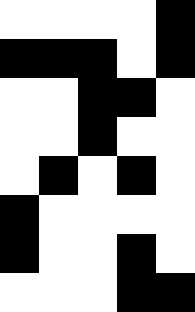[["white", "white", "white", "white", "black"], ["black", "black", "black", "white", "black"], ["white", "white", "black", "black", "white"], ["white", "white", "black", "white", "white"], ["white", "black", "white", "black", "white"], ["black", "white", "white", "white", "white"], ["black", "white", "white", "black", "white"], ["white", "white", "white", "black", "black"]]